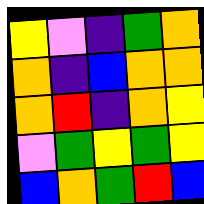[["yellow", "violet", "indigo", "green", "orange"], ["orange", "indigo", "blue", "orange", "orange"], ["orange", "red", "indigo", "orange", "yellow"], ["violet", "green", "yellow", "green", "yellow"], ["blue", "orange", "green", "red", "blue"]]